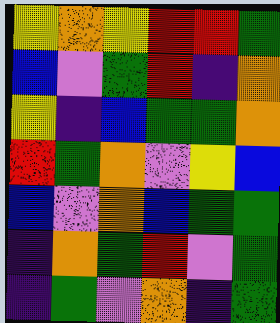[["yellow", "orange", "yellow", "red", "red", "green"], ["blue", "violet", "green", "red", "indigo", "orange"], ["yellow", "indigo", "blue", "green", "green", "orange"], ["red", "green", "orange", "violet", "yellow", "blue"], ["blue", "violet", "orange", "blue", "green", "green"], ["indigo", "orange", "green", "red", "violet", "green"], ["indigo", "green", "violet", "orange", "indigo", "green"]]